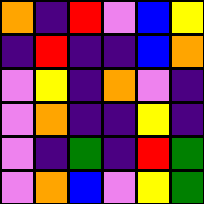[["orange", "indigo", "red", "violet", "blue", "yellow"], ["indigo", "red", "indigo", "indigo", "blue", "orange"], ["violet", "yellow", "indigo", "orange", "violet", "indigo"], ["violet", "orange", "indigo", "indigo", "yellow", "indigo"], ["violet", "indigo", "green", "indigo", "red", "green"], ["violet", "orange", "blue", "violet", "yellow", "green"]]